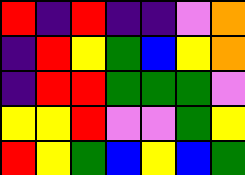[["red", "indigo", "red", "indigo", "indigo", "violet", "orange"], ["indigo", "red", "yellow", "green", "blue", "yellow", "orange"], ["indigo", "red", "red", "green", "green", "green", "violet"], ["yellow", "yellow", "red", "violet", "violet", "green", "yellow"], ["red", "yellow", "green", "blue", "yellow", "blue", "green"]]